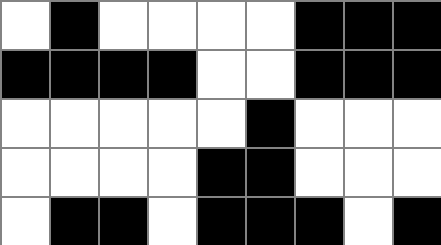[["white", "black", "white", "white", "white", "white", "black", "black", "black"], ["black", "black", "black", "black", "white", "white", "black", "black", "black"], ["white", "white", "white", "white", "white", "black", "white", "white", "white"], ["white", "white", "white", "white", "black", "black", "white", "white", "white"], ["white", "black", "black", "white", "black", "black", "black", "white", "black"]]